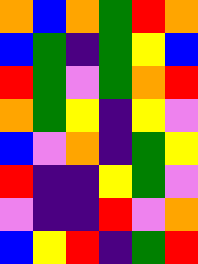[["orange", "blue", "orange", "green", "red", "orange"], ["blue", "green", "indigo", "green", "yellow", "blue"], ["red", "green", "violet", "green", "orange", "red"], ["orange", "green", "yellow", "indigo", "yellow", "violet"], ["blue", "violet", "orange", "indigo", "green", "yellow"], ["red", "indigo", "indigo", "yellow", "green", "violet"], ["violet", "indigo", "indigo", "red", "violet", "orange"], ["blue", "yellow", "red", "indigo", "green", "red"]]